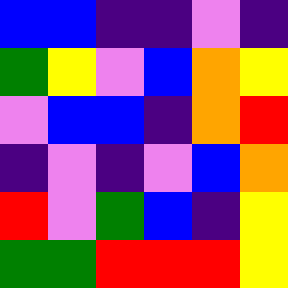[["blue", "blue", "indigo", "indigo", "violet", "indigo"], ["green", "yellow", "violet", "blue", "orange", "yellow"], ["violet", "blue", "blue", "indigo", "orange", "red"], ["indigo", "violet", "indigo", "violet", "blue", "orange"], ["red", "violet", "green", "blue", "indigo", "yellow"], ["green", "green", "red", "red", "red", "yellow"]]